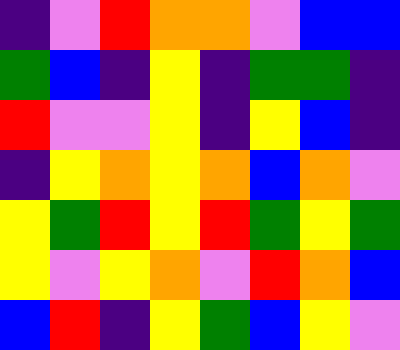[["indigo", "violet", "red", "orange", "orange", "violet", "blue", "blue"], ["green", "blue", "indigo", "yellow", "indigo", "green", "green", "indigo"], ["red", "violet", "violet", "yellow", "indigo", "yellow", "blue", "indigo"], ["indigo", "yellow", "orange", "yellow", "orange", "blue", "orange", "violet"], ["yellow", "green", "red", "yellow", "red", "green", "yellow", "green"], ["yellow", "violet", "yellow", "orange", "violet", "red", "orange", "blue"], ["blue", "red", "indigo", "yellow", "green", "blue", "yellow", "violet"]]